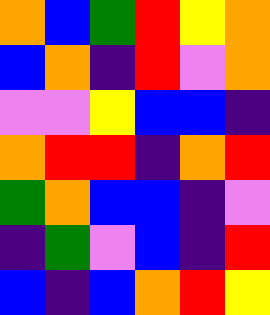[["orange", "blue", "green", "red", "yellow", "orange"], ["blue", "orange", "indigo", "red", "violet", "orange"], ["violet", "violet", "yellow", "blue", "blue", "indigo"], ["orange", "red", "red", "indigo", "orange", "red"], ["green", "orange", "blue", "blue", "indigo", "violet"], ["indigo", "green", "violet", "blue", "indigo", "red"], ["blue", "indigo", "blue", "orange", "red", "yellow"]]